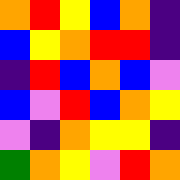[["orange", "red", "yellow", "blue", "orange", "indigo"], ["blue", "yellow", "orange", "red", "red", "indigo"], ["indigo", "red", "blue", "orange", "blue", "violet"], ["blue", "violet", "red", "blue", "orange", "yellow"], ["violet", "indigo", "orange", "yellow", "yellow", "indigo"], ["green", "orange", "yellow", "violet", "red", "orange"]]